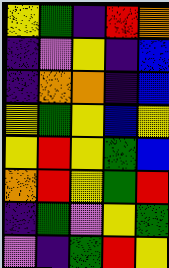[["yellow", "green", "indigo", "red", "orange"], ["indigo", "violet", "yellow", "indigo", "blue"], ["indigo", "orange", "orange", "indigo", "blue"], ["yellow", "green", "yellow", "blue", "yellow"], ["yellow", "red", "yellow", "green", "blue"], ["orange", "red", "yellow", "green", "red"], ["indigo", "green", "violet", "yellow", "green"], ["violet", "indigo", "green", "red", "yellow"]]